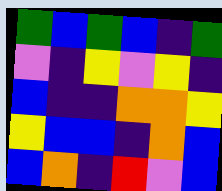[["green", "blue", "green", "blue", "indigo", "green"], ["violet", "indigo", "yellow", "violet", "yellow", "indigo"], ["blue", "indigo", "indigo", "orange", "orange", "yellow"], ["yellow", "blue", "blue", "indigo", "orange", "blue"], ["blue", "orange", "indigo", "red", "violet", "blue"]]